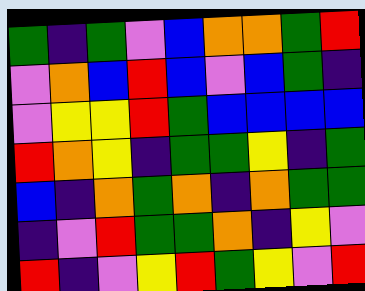[["green", "indigo", "green", "violet", "blue", "orange", "orange", "green", "red"], ["violet", "orange", "blue", "red", "blue", "violet", "blue", "green", "indigo"], ["violet", "yellow", "yellow", "red", "green", "blue", "blue", "blue", "blue"], ["red", "orange", "yellow", "indigo", "green", "green", "yellow", "indigo", "green"], ["blue", "indigo", "orange", "green", "orange", "indigo", "orange", "green", "green"], ["indigo", "violet", "red", "green", "green", "orange", "indigo", "yellow", "violet"], ["red", "indigo", "violet", "yellow", "red", "green", "yellow", "violet", "red"]]